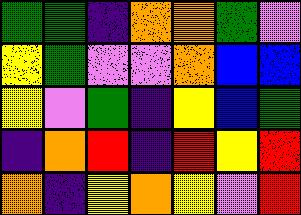[["green", "green", "indigo", "orange", "orange", "green", "violet"], ["yellow", "green", "violet", "violet", "orange", "blue", "blue"], ["yellow", "violet", "green", "indigo", "yellow", "blue", "green"], ["indigo", "orange", "red", "indigo", "red", "yellow", "red"], ["orange", "indigo", "yellow", "orange", "yellow", "violet", "red"]]